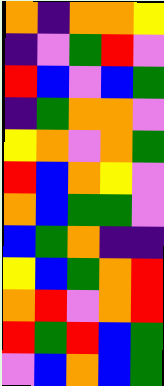[["orange", "indigo", "orange", "orange", "yellow"], ["indigo", "violet", "green", "red", "violet"], ["red", "blue", "violet", "blue", "green"], ["indigo", "green", "orange", "orange", "violet"], ["yellow", "orange", "violet", "orange", "green"], ["red", "blue", "orange", "yellow", "violet"], ["orange", "blue", "green", "green", "violet"], ["blue", "green", "orange", "indigo", "indigo"], ["yellow", "blue", "green", "orange", "red"], ["orange", "red", "violet", "orange", "red"], ["red", "green", "red", "blue", "green"], ["violet", "blue", "orange", "blue", "green"]]